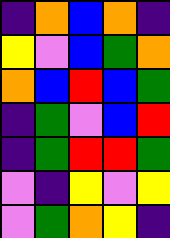[["indigo", "orange", "blue", "orange", "indigo"], ["yellow", "violet", "blue", "green", "orange"], ["orange", "blue", "red", "blue", "green"], ["indigo", "green", "violet", "blue", "red"], ["indigo", "green", "red", "red", "green"], ["violet", "indigo", "yellow", "violet", "yellow"], ["violet", "green", "orange", "yellow", "indigo"]]